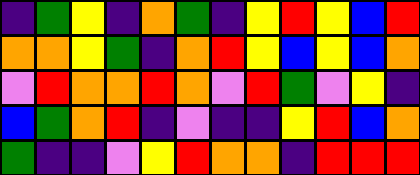[["indigo", "green", "yellow", "indigo", "orange", "green", "indigo", "yellow", "red", "yellow", "blue", "red"], ["orange", "orange", "yellow", "green", "indigo", "orange", "red", "yellow", "blue", "yellow", "blue", "orange"], ["violet", "red", "orange", "orange", "red", "orange", "violet", "red", "green", "violet", "yellow", "indigo"], ["blue", "green", "orange", "red", "indigo", "violet", "indigo", "indigo", "yellow", "red", "blue", "orange"], ["green", "indigo", "indigo", "violet", "yellow", "red", "orange", "orange", "indigo", "red", "red", "red"]]